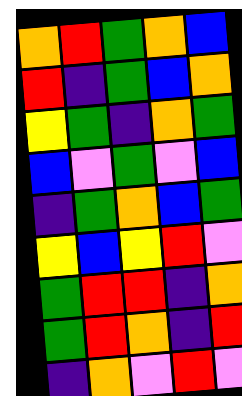[["orange", "red", "green", "orange", "blue"], ["red", "indigo", "green", "blue", "orange"], ["yellow", "green", "indigo", "orange", "green"], ["blue", "violet", "green", "violet", "blue"], ["indigo", "green", "orange", "blue", "green"], ["yellow", "blue", "yellow", "red", "violet"], ["green", "red", "red", "indigo", "orange"], ["green", "red", "orange", "indigo", "red"], ["indigo", "orange", "violet", "red", "violet"]]